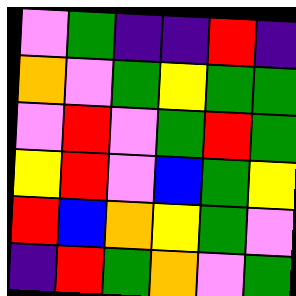[["violet", "green", "indigo", "indigo", "red", "indigo"], ["orange", "violet", "green", "yellow", "green", "green"], ["violet", "red", "violet", "green", "red", "green"], ["yellow", "red", "violet", "blue", "green", "yellow"], ["red", "blue", "orange", "yellow", "green", "violet"], ["indigo", "red", "green", "orange", "violet", "green"]]